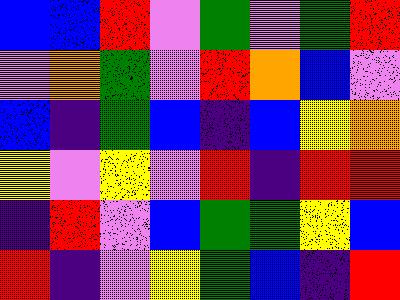[["blue", "blue", "red", "violet", "green", "violet", "green", "red"], ["violet", "orange", "green", "violet", "red", "orange", "blue", "violet"], ["blue", "indigo", "green", "blue", "indigo", "blue", "yellow", "orange"], ["yellow", "violet", "yellow", "violet", "red", "indigo", "red", "red"], ["indigo", "red", "violet", "blue", "green", "green", "yellow", "blue"], ["red", "indigo", "violet", "yellow", "green", "blue", "indigo", "red"]]